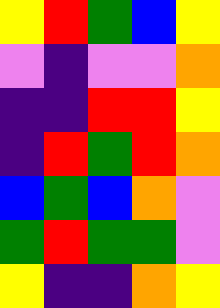[["yellow", "red", "green", "blue", "yellow"], ["violet", "indigo", "violet", "violet", "orange"], ["indigo", "indigo", "red", "red", "yellow"], ["indigo", "red", "green", "red", "orange"], ["blue", "green", "blue", "orange", "violet"], ["green", "red", "green", "green", "violet"], ["yellow", "indigo", "indigo", "orange", "yellow"]]